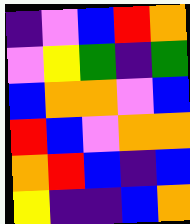[["indigo", "violet", "blue", "red", "orange"], ["violet", "yellow", "green", "indigo", "green"], ["blue", "orange", "orange", "violet", "blue"], ["red", "blue", "violet", "orange", "orange"], ["orange", "red", "blue", "indigo", "blue"], ["yellow", "indigo", "indigo", "blue", "orange"]]